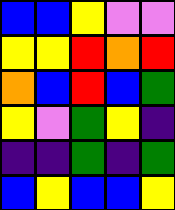[["blue", "blue", "yellow", "violet", "violet"], ["yellow", "yellow", "red", "orange", "red"], ["orange", "blue", "red", "blue", "green"], ["yellow", "violet", "green", "yellow", "indigo"], ["indigo", "indigo", "green", "indigo", "green"], ["blue", "yellow", "blue", "blue", "yellow"]]